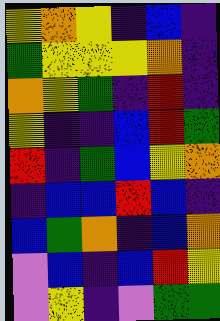[["yellow", "orange", "yellow", "indigo", "blue", "indigo"], ["green", "yellow", "yellow", "yellow", "orange", "indigo"], ["orange", "yellow", "green", "indigo", "red", "indigo"], ["yellow", "indigo", "indigo", "blue", "red", "green"], ["red", "indigo", "green", "blue", "yellow", "orange"], ["indigo", "blue", "blue", "red", "blue", "indigo"], ["blue", "green", "orange", "indigo", "blue", "orange"], ["violet", "blue", "indigo", "blue", "red", "yellow"], ["violet", "yellow", "indigo", "violet", "green", "green"]]